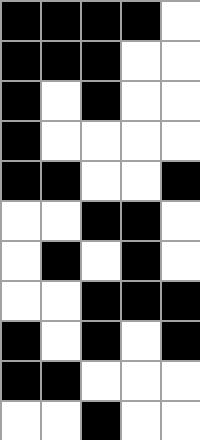[["black", "black", "black", "black", "white"], ["black", "black", "black", "white", "white"], ["black", "white", "black", "white", "white"], ["black", "white", "white", "white", "white"], ["black", "black", "white", "white", "black"], ["white", "white", "black", "black", "white"], ["white", "black", "white", "black", "white"], ["white", "white", "black", "black", "black"], ["black", "white", "black", "white", "black"], ["black", "black", "white", "white", "white"], ["white", "white", "black", "white", "white"]]